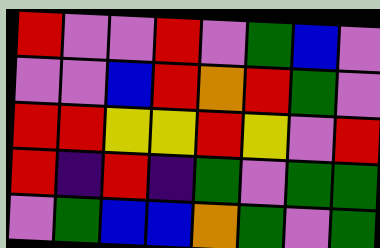[["red", "violet", "violet", "red", "violet", "green", "blue", "violet"], ["violet", "violet", "blue", "red", "orange", "red", "green", "violet"], ["red", "red", "yellow", "yellow", "red", "yellow", "violet", "red"], ["red", "indigo", "red", "indigo", "green", "violet", "green", "green"], ["violet", "green", "blue", "blue", "orange", "green", "violet", "green"]]